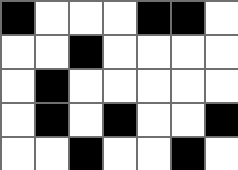[["black", "white", "white", "white", "black", "black", "white"], ["white", "white", "black", "white", "white", "white", "white"], ["white", "black", "white", "white", "white", "white", "white"], ["white", "black", "white", "black", "white", "white", "black"], ["white", "white", "black", "white", "white", "black", "white"]]